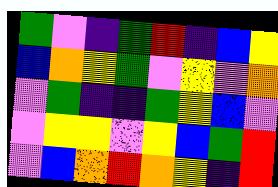[["green", "violet", "indigo", "green", "red", "indigo", "blue", "yellow"], ["blue", "orange", "yellow", "green", "violet", "yellow", "violet", "orange"], ["violet", "green", "indigo", "indigo", "green", "yellow", "blue", "violet"], ["violet", "yellow", "yellow", "violet", "yellow", "blue", "green", "red"], ["violet", "blue", "orange", "red", "orange", "yellow", "indigo", "red"]]